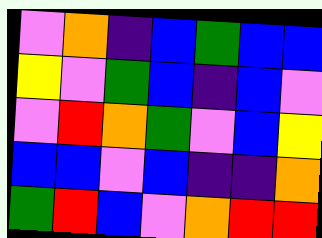[["violet", "orange", "indigo", "blue", "green", "blue", "blue"], ["yellow", "violet", "green", "blue", "indigo", "blue", "violet"], ["violet", "red", "orange", "green", "violet", "blue", "yellow"], ["blue", "blue", "violet", "blue", "indigo", "indigo", "orange"], ["green", "red", "blue", "violet", "orange", "red", "red"]]